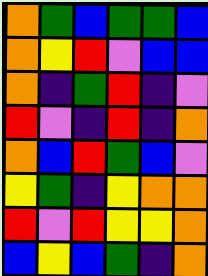[["orange", "green", "blue", "green", "green", "blue"], ["orange", "yellow", "red", "violet", "blue", "blue"], ["orange", "indigo", "green", "red", "indigo", "violet"], ["red", "violet", "indigo", "red", "indigo", "orange"], ["orange", "blue", "red", "green", "blue", "violet"], ["yellow", "green", "indigo", "yellow", "orange", "orange"], ["red", "violet", "red", "yellow", "yellow", "orange"], ["blue", "yellow", "blue", "green", "indigo", "orange"]]